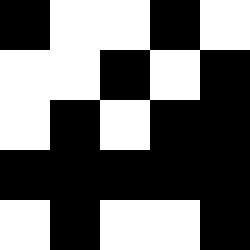[["black", "white", "white", "black", "white"], ["white", "white", "black", "white", "black"], ["white", "black", "white", "black", "black"], ["black", "black", "black", "black", "black"], ["white", "black", "white", "white", "black"]]